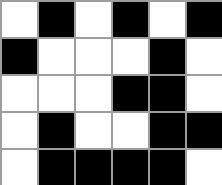[["white", "black", "white", "black", "white", "black"], ["black", "white", "white", "white", "black", "white"], ["white", "white", "white", "black", "black", "white"], ["white", "black", "white", "white", "black", "black"], ["white", "black", "black", "black", "black", "white"]]